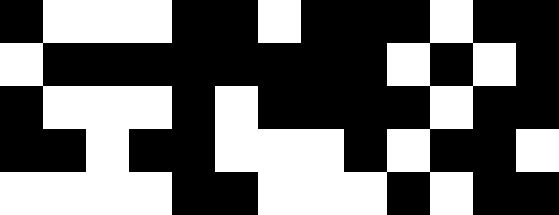[["black", "white", "white", "white", "black", "black", "white", "black", "black", "black", "white", "black", "black"], ["white", "black", "black", "black", "black", "black", "black", "black", "black", "white", "black", "white", "black"], ["black", "white", "white", "white", "black", "white", "black", "black", "black", "black", "white", "black", "black"], ["black", "black", "white", "black", "black", "white", "white", "white", "black", "white", "black", "black", "white"], ["white", "white", "white", "white", "black", "black", "white", "white", "white", "black", "white", "black", "black"]]